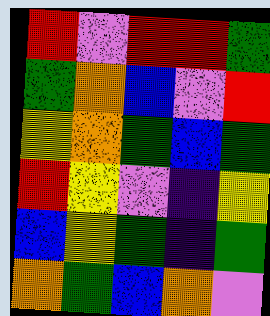[["red", "violet", "red", "red", "green"], ["green", "orange", "blue", "violet", "red"], ["yellow", "orange", "green", "blue", "green"], ["red", "yellow", "violet", "indigo", "yellow"], ["blue", "yellow", "green", "indigo", "green"], ["orange", "green", "blue", "orange", "violet"]]